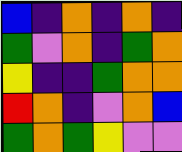[["blue", "indigo", "orange", "indigo", "orange", "indigo"], ["green", "violet", "orange", "indigo", "green", "orange"], ["yellow", "indigo", "indigo", "green", "orange", "orange"], ["red", "orange", "indigo", "violet", "orange", "blue"], ["green", "orange", "green", "yellow", "violet", "violet"]]